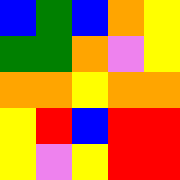[["blue", "green", "blue", "orange", "yellow"], ["green", "green", "orange", "violet", "yellow"], ["orange", "orange", "yellow", "orange", "orange"], ["yellow", "red", "blue", "red", "red"], ["yellow", "violet", "yellow", "red", "red"]]